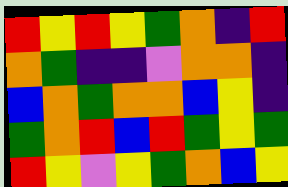[["red", "yellow", "red", "yellow", "green", "orange", "indigo", "red"], ["orange", "green", "indigo", "indigo", "violet", "orange", "orange", "indigo"], ["blue", "orange", "green", "orange", "orange", "blue", "yellow", "indigo"], ["green", "orange", "red", "blue", "red", "green", "yellow", "green"], ["red", "yellow", "violet", "yellow", "green", "orange", "blue", "yellow"]]